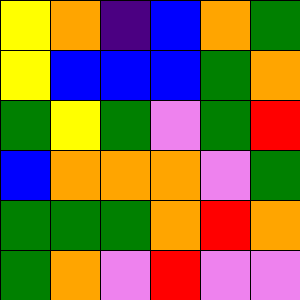[["yellow", "orange", "indigo", "blue", "orange", "green"], ["yellow", "blue", "blue", "blue", "green", "orange"], ["green", "yellow", "green", "violet", "green", "red"], ["blue", "orange", "orange", "orange", "violet", "green"], ["green", "green", "green", "orange", "red", "orange"], ["green", "orange", "violet", "red", "violet", "violet"]]